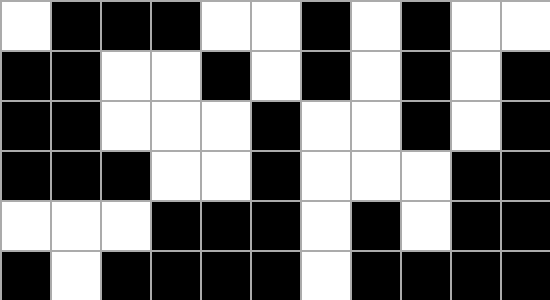[["white", "black", "black", "black", "white", "white", "black", "white", "black", "white", "white"], ["black", "black", "white", "white", "black", "white", "black", "white", "black", "white", "black"], ["black", "black", "white", "white", "white", "black", "white", "white", "black", "white", "black"], ["black", "black", "black", "white", "white", "black", "white", "white", "white", "black", "black"], ["white", "white", "white", "black", "black", "black", "white", "black", "white", "black", "black"], ["black", "white", "black", "black", "black", "black", "white", "black", "black", "black", "black"]]